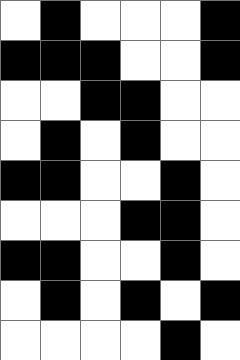[["white", "black", "white", "white", "white", "black"], ["black", "black", "black", "white", "white", "black"], ["white", "white", "black", "black", "white", "white"], ["white", "black", "white", "black", "white", "white"], ["black", "black", "white", "white", "black", "white"], ["white", "white", "white", "black", "black", "white"], ["black", "black", "white", "white", "black", "white"], ["white", "black", "white", "black", "white", "black"], ["white", "white", "white", "white", "black", "white"]]